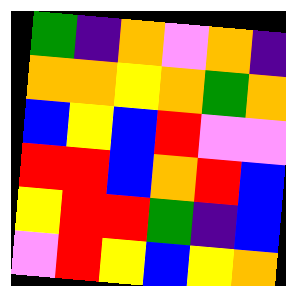[["green", "indigo", "orange", "violet", "orange", "indigo"], ["orange", "orange", "yellow", "orange", "green", "orange"], ["blue", "yellow", "blue", "red", "violet", "violet"], ["red", "red", "blue", "orange", "red", "blue"], ["yellow", "red", "red", "green", "indigo", "blue"], ["violet", "red", "yellow", "blue", "yellow", "orange"]]